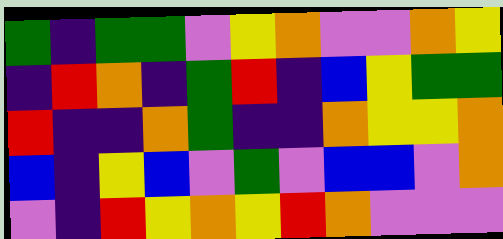[["green", "indigo", "green", "green", "violet", "yellow", "orange", "violet", "violet", "orange", "yellow"], ["indigo", "red", "orange", "indigo", "green", "red", "indigo", "blue", "yellow", "green", "green"], ["red", "indigo", "indigo", "orange", "green", "indigo", "indigo", "orange", "yellow", "yellow", "orange"], ["blue", "indigo", "yellow", "blue", "violet", "green", "violet", "blue", "blue", "violet", "orange"], ["violet", "indigo", "red", "yellow", "orange", "yellow", "red", "orange", "violet", "violet", "violet"]]